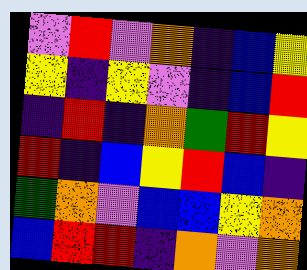[["violet", "red", "violet", "orange", "indigo", "blue", "yellow"], ["yellow", "indigo", "yellow", "violet", "indigo", "blue", "red"], ["indigo", "red", "indigo", "orange", "green", "red", "yellow"], ["red", "indigo", "blue", "yellow", "red", "blue", "indigo"], ["green", "orange", "violet", "blue", "blue", "yellow", "orange"], ["blue", "red", "red", "indigo", "orange", "violet", "orange"]]